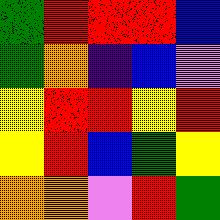[["green", "red", "red", "red", "blue"], ["green", "orange", "indigo", "blue", "violet"], ["yellow", "red", "red", "yellow", "red"], ["yellow", "red", "blue", "green", "yellow"], ["orange", "orange", "violet", "red", "green"]]